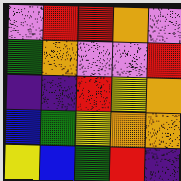[["violet", "red", "red", "orange", "violet"], ["green", "orange", "violet", "violet", "red"], ["indigo", "indigo", "red", "yellow", "orange"], ["blue", "green", "yellow", "orange", "orange"], ["yellow", "blue", "green", "red", "indigo"]]